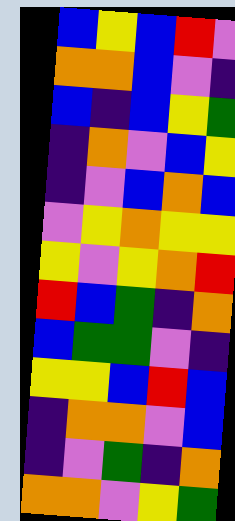[["blue", "yellow", "blue", "red", "violet"], ["orange", "orange", "blue", "violet", "indigo"], ["blue", "indigo", "blue", "yellow", "green"], ["indigo", "orange", "violet", "blue", "yellow"], ["indigo", "violet", "blue", "orange", "blue"], ["violet", "yellow", "orange", "yellow", "yellow"], ["yellow", "violet", "yellow", "orange", "red"], ["red", "blue", "green", "indigo", "orange"], ["blue", "green", "green", "violet", "indigo"], ["yellow", "yellow", "blue", "red", "blue"], ["indigo", "orange", "orange", "violet", "blue"], ["indigo", "violet", "green", "indigo", "orange"], ["orange", "orange", "violet", "yellow", "green"]]